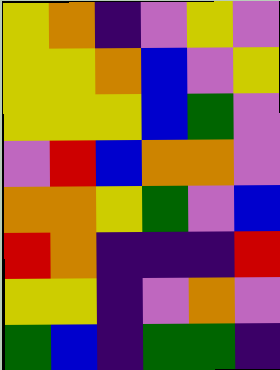[["yellow", "orange", "indigo", "violet", "yellow", "violet"], ["yellow", "yellow", "orange", "blue", "violet", "yellow"], ["yellow", "yellow", "yellow", "blue", "green", "violet"], ["violet", "red", "blue", "orange", "orange", "violet"], ["orange", "orange", "yellow", "green", "violet", "blue"], ["red", "orange", "indigo", "indigo", "indigo", "red"], ["yellow", "yellow", "indigo", "violet", "orange", "violet"], ["green", "blue", "indigo", "green", "green", "indigo"]]